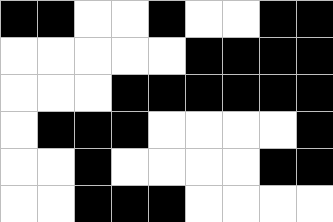[["black", "black", "white", "white", "black", "white", "white", "black", "black"], ["white", "white", "white", "white", "white", "black", "black", "black", "black"], ["white", "white", "white", "black", "black", "black", "black", "black", "black"], ["white", "black", "black", "black", "white", "white", "white", "white", "black"], ["white", "white", "black", "white", "white", "white", "white", "black", "black"], ["white", "white", "black", "black", "black", "white", "white", "white", "white"]]